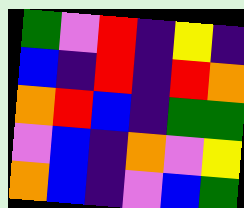[["green", "violet", "red", "indigo", "yellow", "indigo"], ["blue", "indigo", "red", "indigo", "red", "orange"], ["orange", "red", "blue", "indigo", "green", "green"], ["violet", "blue", "indigo", "orange", "violet", "yellow"], ["orange", "blue", "indigo", "violet", "blue", "green"]]